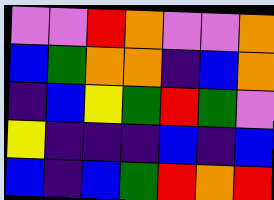[["violet", "violet", "red", "orange", "violet", "violet", "orange"], ["blue", "green", "orange", "orange", "indigo", "blue", "orange"], ["indigo", "blue", "yellow", "green", "red", "green", "violet"], ["yellow", "indigo", "indigo", "indigo", "blue", "indigo", "blue"], ["blue", "indigo", "blue", "green", "red", "orange", "red"]]